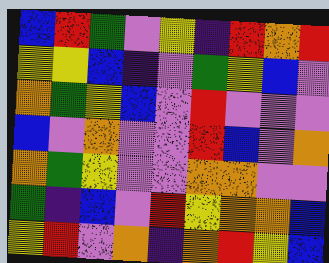[["blue", "red", "green", "violet", "yellow", "indigo", "red", "orange", "red"], ["yellow", "yellow", "blue", "indigo", "violet", "green", "yellow", "blue", "violet"], ["orange", "green", "yellow", "blue", "violet", "red", "violet", "violet", "violet"], ["blue", "violet", "orange", "violet", "violet", "red", "blue", "violet", "orange"], ["orange", "green", "yellow", "violet", "violet", "orange", "orange", "violet", "violet"], ["green", "indigo", "blue", "violet", "red", "yellow", "orange", "orange", "blue"], ["yellow", "red", "violet", "orange", "indigo", "orange", "red", "yellow", "blue"]]